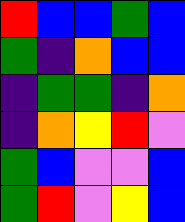[["red", "blue", "blue", "green", "blue"], ["green", "indigo", "orange", "blue", "blue"], ["indigo", "green", "green", "indigo", "orange"], ["indigo", "orange", "yellow", "red", "violet"], ["green", "blue", "violet", "violet", "blue"], ["green", "red", "violet", "yellow", "blue"]]